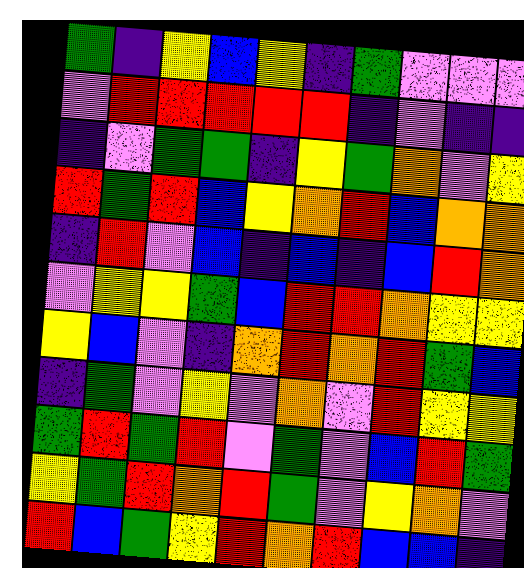[["green", "indigo", "yellow", "blue", "yellow", "indigo", "green", "violet", "violet", "violet"], ["violet", "red", "red", "red", "red", "red", "indigo", "violet", "indigo", "indigo"], ["indigo", "violet", "green", "green", "indigo", "yellow", "green", "orange", "violet", "yellow"], ["red", "green", "red", "blue", "yellow", "orange", "red", "blue", "orange", "orange"], ["indigo", "red", "violet", "blue", "indigo", "blue", "indigo", "blue", "red", "orange"], ["violet", "yellow", "yellow", "green", "blue", "red", "red", "orange", "yellow", "yellow"], ["yellow", "blue", "violet", "indigo", "orange", "red", "orange", "red", "green", "blue"], ["indigo", "green", "violet", "yellow", "violet", "orange", "violet", "red", "yellow", "yellow"], ["green", "red", "green", "red", "violet", "green", "violet", "blue", "red", "green"], ["yellow", "green", "red", "orange", "red", "green", "violet", "yellow", "orange", "violet"], ["red", "blue", "green", "yellow", "red", "orange", "red", "blue", "blue", "indigo"]]